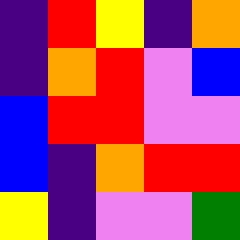[["indigo", "red", "yellow", "indigo", "orange"], ["indigo", "orange", "red", "violet", "blue"], ["blue", "red", "red", "violet", "violet"], ["blue", "indigo", "orange", "red", "red"], ["yellow", "indigo", "violet", "violet", "green"]]